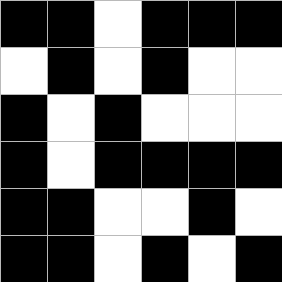[["black", "black", "white", "black", "black", "black"], ["white", "black", "white", "black", "white", "white"], ["black", "white", "black", "white", "white", "white"], ["black", "white", "black", "black", "black", "black"], ["black", "black", "white", "white", "black", "white"], ["black", "black", "white", "black", "white", "black"]]